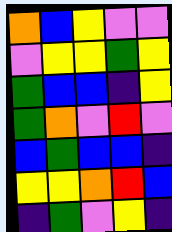[["orange", "blue", "yellow", "violet", "violet"], ["violet", "yellow", "yellow", "green", "yellow"], ["green", "blue", "blue", "indigo", "yellow"], ["green", "orange", "violet", "red", "violet"], ["blue", "green", "blue", "blue", "indigo"], ["yellow", "yellow", "orange", "red", "blue"], ["indigo", "green", "violet", "yellow", "indigo"]]